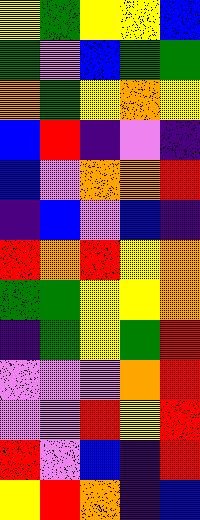[["yellow", "green", "yellow", "yellow", "blue"], ["green", "violet", "blue", "green", "green"], ["orange", "green", "yellow", "orange", "yellow"], ["blue", "red", "indigo", "violet", "indigo"], ["blue", "violet", "orange", "orange", "red"], ["indigo", "blue", "violet", "blue", "indigo"], ["red", "orange", "red", "yellow", "orange"], ["green", "green", "yellow", "yellow", "orange"], ["indigo", "green", "yellow", "green", "red"], ["violet", "violet", "violet", "orange", "red"], ["violet", "violet", "red", "yellow", "red"], ["red", "violet", "blue", "indigo", "red"], ["yellow", "red", "orange", "indigo", "blue"]]